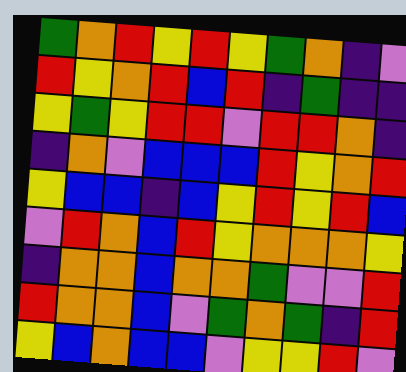[["green", "orange", "red", "yellow", "red", "yellow", "green", "orange", "indigo", "violet"], ["red", "yellow", "orange", "red", "blue", "red", "indigo", "green", "indigo", "indigo"], ["yellow", "green", "yellow", "red", "red", "violet", "red", "red", "orange", "indigo"], ["indigo", "orange", "violet", "blue", "blue", "blue", "red", "yellow", "orange", "red"], ["yellow", "blue", "blue", "indigo", "blue", "yellow", "red", "yellow", "red", "blue"], ["violet", "red", "orange", "blue", "red", "yellow", "orange", "orange", "orange", "yellow"], ["indigo", "orange", "orange", "blue", "orange", "orange", "green", "violet", "violet", "red"], ["red", "orange", "orange", "blue", "violet", "green", "orange", "green", "indigo", "red"], ["yellow", "blue", "orange", "blue", "blue", "violet", "yellow", "yellow", "red", "violet"]]